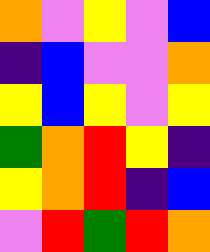[["orange", "violet", "yellow", "violet", "blue"], ["indigo", "blue", "violet", "violet", "orange"], ["yellow", "blue", "yellow", "violet", "yellow"], ["green", "orange", "red", "yellow", "indigo"], ["yellow", "orange", "red", "indigo", "blue"], ["violet", "red", "green", "red", "orange"]]